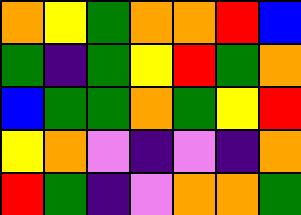[["orange", "yellow", "green", "orange", "orange", "red", "blue"], ["green", "indigo", "green", "yellow", "red", "green", "orange"], ["blue", "green", "green", "orange", "green", "yellow", "red"], ["yellow", "orange", "violet", "indigo", "violet", "indigo", "orange"], ["red", "green", "indigo", "violet", "orange", "orange", "green"]]